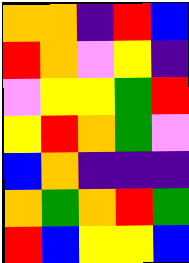[["orange", "orange", "indigo", "red", "blue"], ["red", "orange", "violet", "yellow", "indigo"], ["violet", "yellow", "yellow", "green", "red"], ["yellow", "red", "orange", "green", "violet"], ["blue", "orange", "indigo", "indigo", "indigo"], ["orange", "green", "orange", "red", "green"], ["red", "blue", "yellow", "yellow", "blue"]]